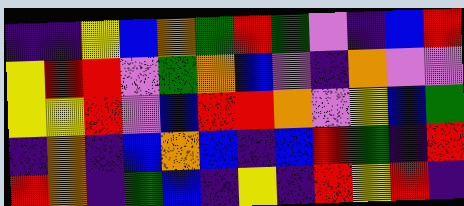[["indigo", "indigo", "yellow", "blue", "orange", "green", "red", "green", "violet", "indigo", "blue", "red"], ["yellow", "red", "red", "violet", "green", "orange", "blue", "violet", "indigo", "orange", "violet", "violet"], ["yellow", "yellow", "red", "violet", "blue", "red", "red", "orange", "violet", "yellow", "blue", "green"], ["indigo", "orange", "indigo", "blue", "orange", "blue", "indigo", "blue", "red", "green", "indigo", "red"], ["red", "orange", "indigo", "green", "blue", "indigo", "yellow", "indigo", "red", "yellow", "red", "indigo"]]